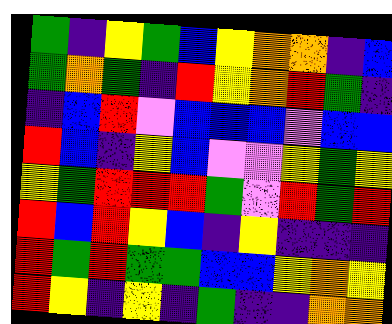[["green", "indigo", "yellow", "green", "blue", "yellow", "orange", "orange", "indigo", "blue"], ["green", "orange", "green", "indigo", "red", "yellow", "orange", "red", "green", "indigo"], ["indigo", "blue", "red", "violet", "blue", "blue", "blue", "violet", "blue", "blue"], ["red", "blue", "indigo", "yellow", "blue", "violet", "violet", "yellow", "green", "yellow"], ["yellow", "green", "red", "red", "red", "green", "violet", "red", "green", "red"], ["red", "blue", "red", "yellow", "blue", "indigo", "yellow", "indigo", "indigo", "indigo"], ["red", "green", "red", "green", "green", "blue", "blue", "yellow", "orange", "yellow"], ["red", "yellow", "indigo", "yellow", "indigo", "green", "indigo", "indigo", "orange", "orange"]]